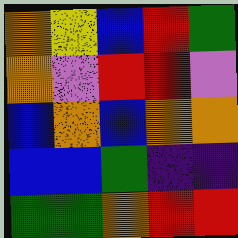[["orange", "yellow", "blue", "red", "green"], ["orange", "violet", "red", "red", "violet"], ["blue", "orange", "blue", "orange", "orange"], ["blue", "blue", "green", "indigo", "indigo"], ["green", "green", "orange", "red", "red"]]